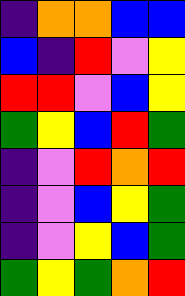[["indigo", "orange", "orange", "blue", "blue"], ["blue", "indigo", "red", "violet", "yellow"], ["red", "red", "violet", "blue", "yellow"], ["green", "yellow", "blue", "red", "green"], ["indigo", "violet", "red", "orange", "red"], ["indigo", "violet", "blue", "yellow", "green"], ["indigo", "violet", "yellow", "blue", "green"], ["green", "yellow", "green", "orange", "red"]]